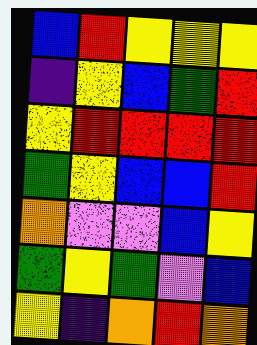[["blue", "red", "yellow", "yellow", "yellow"], ["indigo", "yellow", "blue", "green", "red"], ["yellow", "red", "red", "red", "red"], ["green", "yellow", "blue", "blue", "red"], ["orange", "violet", "violet", "blue", "yellow"], ["green", "yellow", "green", "violet", "blue"], ["yellow", "indigo", "orange", "red", "orange"]]